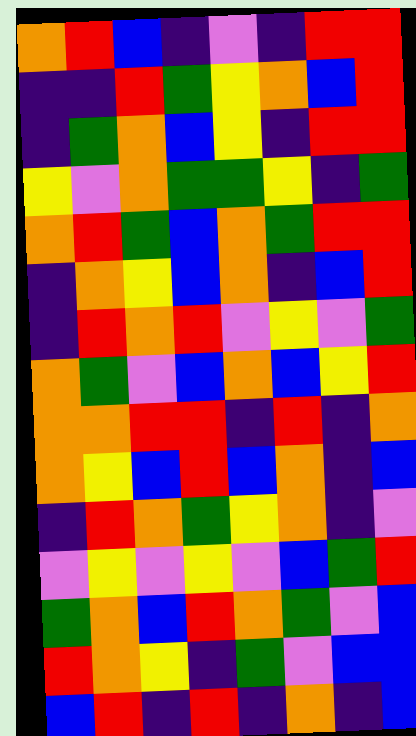[["orange", "red", "blue", "indigo", "violet", "indigo", "red", "red"], ["indigo", "indigo", "red", "green", "yellow", "orange", "blue", "red"], ["indigo", "green", "orange", "blue", "yellow", "indigo", "red", "red"], ["yellow", "violet", "orange", "green", "green", "yellow", "indigo", "green"], ["orange", "red", "green", "blue", "orange", "green", "red", "red"], ["indigo", "orange", "yellow", "blue", "orange", "indigo", "blue", "red"], ["indigo", "red", "orange", "red", "violet", "yellow", "violet", "green"], ["orange", "green", "violet", "blue", "orange", "blue", "yellow", "red"], ["orange", "orange", "red", "red", "indigo", "red", "indigo", "orange"], ["orange", "yellow", "blue", "red", "blue", "orange", "indigo", "blue"], ["indigo", "red", "orange", "green", "yellow", "orange", "indigo", "violet"], ["violet", "yellow", "violet", "yellow", "violet", "blue", "green", "red"], ["green", "orange", "blue", "red", "orange", "green", "violet", "blue"], ["red", "orange", "yellow", "indigo", "green", "violet", "blue", "blue"], ["blue", "red", "indigo", "red", "indigo", "orange", "indigo", "blue"]]